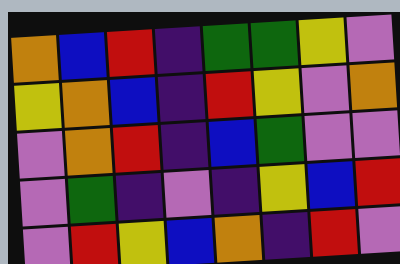[["orange", "blue", "red", "indigo", "green", "green", "yellow", "violet"], ["yellow", "orange", "blue", "indigo", "red", "yellow", "violet", "orange"], ["violet", "orange", "red", "indigo", "blue", "green", "violet", "violet"], ["violet", "green", "indigo", "violet", "indigo", "yellow", "blue", "red"], ["violet", "red", "yellow", "blue", "orange", "indigo", "red", "violet"]]